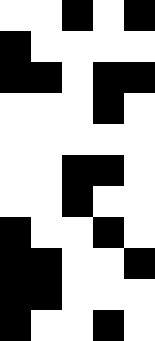[["white", "white", "black", "white", "black"], ["black", "white", "white", "white", "white"], ["black", "black", "white", "black", "black"], ["white", "white", "white", "black", "white"], ["white", "white", "white", "white", "white"], ["white", "white", "black", "black", "white"], ["white", "white", "black", "white", "white"], ["black", "white", "white", "black", "white"], ["black", "black", "white", "white", "black"], ["black", "black", "white", "white", "white"], ["black", "white", "white", "black", "white"]]